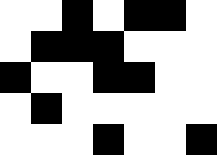[["white", "white", "black", "white", "black", "black", "white"], ["white", "black", "black", "black", "white", "white", "white"], ["black", "white", "white", "black", "black", "white", "white"], ["white", "black", "white", "white", "white", "white", "white"], ["white", "white", "white", "black", "white", "white", "black"]]